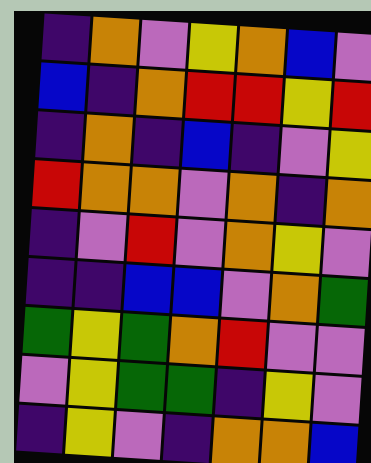[["indigo", "orange", "violet", "yellow", "orange", "blue", "violet"], ["blue", "indigo", "orange", "red", "red", "yellow", "red"], ["indigo", "orange", "indigo", "blue", "indigo", "violet", "yellow"], ["red", "orange", "orange", "violet", "orange", "indigo", "orange"], ["indigo", "violet", "red", "violet", "orange", "yellow", "violet"], ["indigo", "indigo", "blue", "blue", "violet", "orange", "green"], ["green", "yellow", "green", "orange", "red", "violet", "violet"], ["violet", "yellow", "green", "green", "indigo", "yellow", "violet"], ["indigo", "yellow", "violet", "indigo", "orange", "orange", "blue"]]